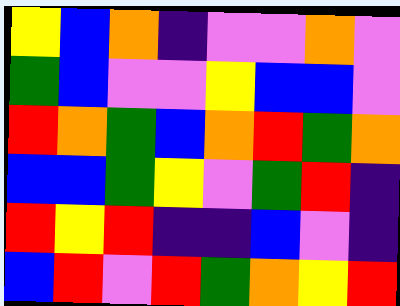[["yellow", "blue", "orange", "indigo", "violet", "violet", "orange", "violet"], ["green", "blue", "violet", "violet", "yellow", "blue", "blue", "violet"], ["red", "orange", "green", "blue", "orange", "red", "green", "orange"], ["blue", "blue", "green", "yellow", "violet", "green", "red", "indigo"], ["red", "yellow", "red", "indigo", "indigo", "blue", "violet", "indigo"], ["blue", "red", "violet", "red", "green", "orange", "yellow", "red"]]